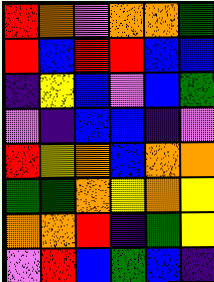[["red", "orange", "violet", "orange", "orange", "green"], ["red", "blue", "red", "red", "blue", "blue"], ["indigo", "yellow", "blue", "violet", "blue", "green"], ["violet", "indigo", "blue", "blue", "indigo", "violet"], ["red", "yellow", "orange", "blue", "orange", "orange"], ["green", "green", "orange", "yellow", "orange", "yellow"], ["orange", "orange", "red", "indigo", "green", "yellow"], ["violet", "red", "blue", "green", "blue", "indigo"]]